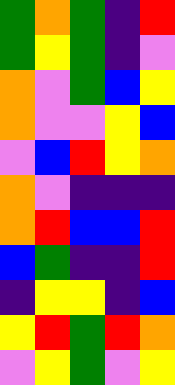[["green", "orange", "green", "indigo", "red"], ["green", "yellow", "green", "indigo", "violet"], ["orange", "violet", "green", "blue", "yellow"], ["orange", "violet", "violet", "yellow", "blue"], ["violet", "blue", "red", "yellow", "orange"], ["orange", "violet", "indigo", "indigo", "indigo"], ["orange", "red", "blue", "blue", "red"], ["blue", "green", "indigo", "indigo", "red"], ["indigo", "yellow", "yellow", "indigo", "blue"], ["yellow", "red", "green", "red", "orange"], ["violet", "yellow", "green", "violet", "yellow"]]